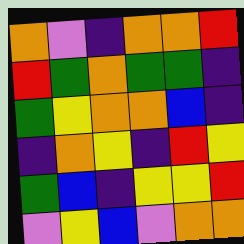[["orange", "violet", "indigo", "orange", "orange", "red"], ["red", "green", "orange", "green", "green", "indigo"], ["green", "yellow", "orange", "orange", "blue", "indigo"], ["indigo", "orange", "yellow", "indigo", "red", "yellow"], ["green", "blue", "indigo", "yellow", "yellow", "red"], ["violet", "yellow", "blue", "violet", "orange", "orange"]]